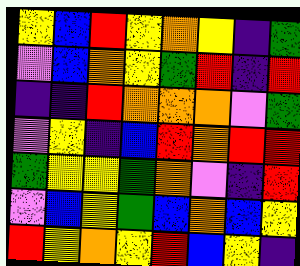[["yellow", "blue", "red", "yellow", "orange", "yellow", "indigo", "green"], ["violet", "blue", "orange", "yellow", "green", "red", "indigo", "red"], ["indigo", "indigo", "red", "orange", "orange", "orange", "violet", "green"], ["violet", "yellow", "indigo", "blue", "red", "orange", "red", "red"], ["green", "yellow", "yellow", "green", "orange", "violet", "indigo", "red"], ["violet", "blue", "yellow", "green", "blue", "orange", "blue", "yellow"], ["red", "yellow", "orange", "yellow", "red", "blue", "yellow", "indigo"]]